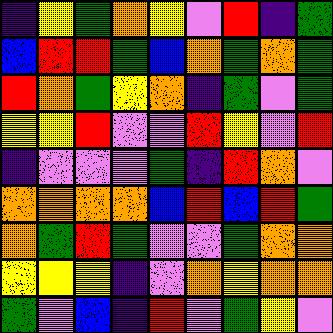[["indigo", "yellow", "green", "orange", "yellow", "violet", "red", "indigo", "green"], ["blue", "red", "red", "green", "blue", "orange", "green", "orange", "green"], ["red", "orange", "green", "yellow", "orange", "indigo", "green", "violet", "green"], ["yellow", "yellow", "red", "violet", "violet", "red", "yellow", "violet", "red"], ["indigo", "violet", "violet", "violet", "green", "indigo", "red", "orange", "violet"], ["orange", "orange", "orange", "orange", "blue", "red", "blue", "red", "green"], ["orange", "green", "red", "green", "violet", "violet", "green", "orange", "orange"], ["yellow", "yellow", "yellow", "indigo", "violet", "orange", "yellow", "orange", "orange"], ["green", "violet", "blue", "indigo", "red", "violet", "green", "yellow", "violet"]]